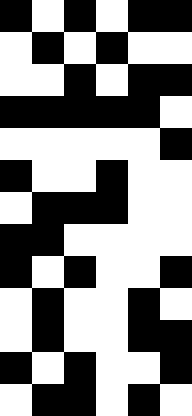[["black", "white", "black", "white", "black", "black"], ["white", "black", "white", "black", "white", "white"], ["white", "white", "black", "white", "black", "black"], ["black", "black", "black", "black", "black", "white"], ["white", "white", "white", "white", "white", "black"], ["black", "white", "white", "black", "white", "white"], ["white", "black", "black", "black", "white", "white"], ["black", "black", "white", "white", "white", "white"], ["black", "white", "black", "white", "white", "black"], ["white", "black", "white", "white", "black", "white"], ["white", "black", "white", "white", "black", "black"], ["black", "white", "black", "white", "white", "black"], ["white", "black", "black", "white", "black", "white"]]